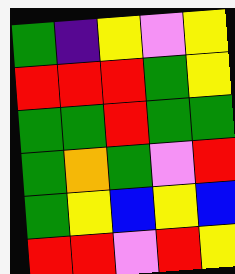[["green", "indigo", "yellow", "violet", "yellow"], ["red", "red", "red", "green", "yellow"], ["green", "green", "red", "green", "green"], ["green", "orange", "green", "violet", "red"], ["green", "yellow", "blue", "yellow", "blue"], ["red", "red", "violet", "red", "yellow"]]